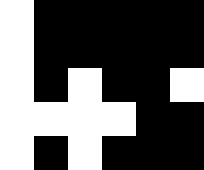[["white", "black", "black", "black", "black", "black"], ["white", "black", "black", "black", "black", "black"], ["white", "black", "white", "black", "black", "white"], ["white", "white", "white", "white", "black", "black"], ["white", "black", "white", "black", "black", "black"]]